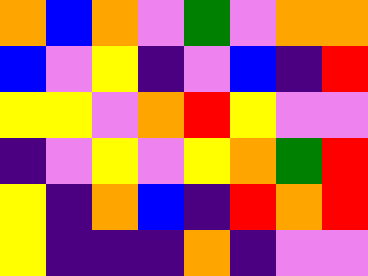[["orange", "blue", "orange", "violet", "green", "violet", "orange", "orange"], ["blue", "violet", "yellow", "indigo", "violet", "blue", "indigo", "red"], ["yellow", "yellow", "violet", "orange", "red", "yellow", "violet", "violet"], ["indigo", "violet", "yellow", "violet", "yellow", "orange", "green", "red"], ["yellow", "indigo", "orange", "blue", "indigo", "red", "orange", "red"], ["yellow", "indigo", "indigo", "indigo", "orange", "indigo", "violet", "violet"]]